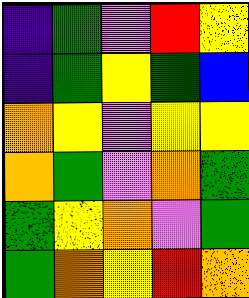[["indigo", "green", "violet", "red", "yellow"], ["indigo", "green", "yellow", "green", "blue"], ["orange", "yellow", "violet", "yellow", "yellow"], ["orange", "green", "violet", "orange", "green"], ["green", "yellow", "orange", "violet", "green"], ["green", "orange", "yellow", "red", "orange"]]